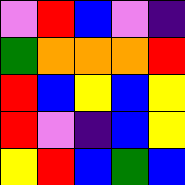[["violet", "red", "blue", "violet", "indigo"], ["green", "orange", "orange", "orange", "red"], ["red", "blue", "yellow", "blue", "yellow"], ["red", "violet", "indigo", "blue", "yellow"], ["yellow", "red", "blue", "green", "blue"]]